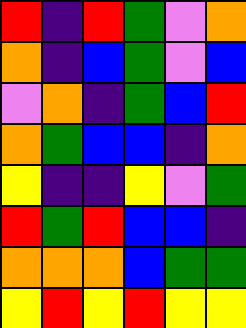[["red", "indigo", "red", "green", "violet", "orange"], ["orange", "indigo", "blue", "green", "violet", "blue"], ["violet", "orange", "indigo", "green", "blue", "red"], ["orange", "green", "blue", "blue", "indigo", "orange"], ["yellow", "indigo", "indigo", "yellow", "violet", "green"], ["red", "green", "red", "blue", "blue", "indigo"], ["orange", "orange", "orange", "blue", "green", "green"], ["yellow", "red", "yellow", "red", "yellow", "yellow"]]